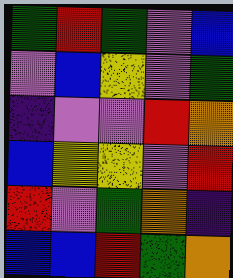[["green", "red", "green", "violet", "blue"], ["violet", "blue", "yellow", "violet", "green"], ["indigo", "violet", "violet", "red", "orange"], ["blue", "yellow", "yellow", "violet", "red"], ["red", "violet", "green", "orange", "indigo"], ["blue", "blue", "red", "green", "orange"]]